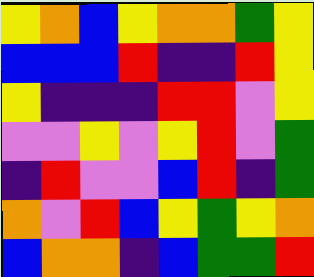[["yellow", "orange", "blue", "yellow", "orange", "orange", "green", "yellow"], ["blue", "blue", "blue", "red", "indigo", "indigo", "red", "yellow"], ["yellow", "indigo", "indigo", "indigo", "red", "red", "violet", "yellow"], ["violet", "violet", "yellow", "violet", "yellow", "red", "violet", "green"], ["indigo", "red", "violet", "violet", "blue", "red", "indigo", "green"], ["orange", "violet", "red", "blue", "yellow", "green", "yellow", "orange"], ["blue", "orange", "orange", "indigo", "blue", "green", "green", "red"]]